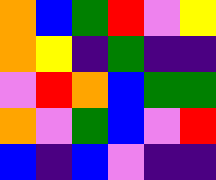[["orange", "blue", "green", "red", "violet", "yellow"], ["orange", "yellow", "indigo", "green", "indigo", "indigo"], ["violet", "red", "orange", "blue", "green", "green"], ["orange", "violet", "green", "blue", "violet", "red"], ["blue", "indigo", "blue", "violet", "indigo", "indigo"]]